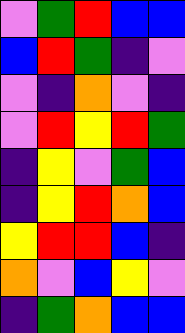[["violet", "green", "red", "blue", "blue"], ["blue", "red", "green", "indigo", "violet"], ["violet", "indigo", "orange", "violet", "indigo"], ["violet", "red", "yellow", "red", "green"], ["indigo", "yellow", "violet", "green", "blue"], ["indigo", "yellow", "red", "orange", "blue"], ["yellow", "red", "red", "blue", "indigo"], ["orange", "violet", "blue", "yellow", "violet"], ["indigo", "green", "orange", "blue", "blue"]]